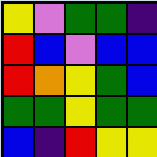[["yellow", "violet", "green", "green", "indigo"], ["red", "blue", "violet", "blue", "blue"], ["red", "orange", "yellow", "green", "blue"], ["green", "green", "yellow", "green", "green"], ["blue", "indigo", "red", "yellow", "yellow"]]